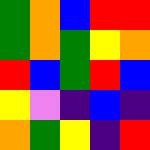[["green", "orange", "blue", "red", "red"], ["green", "orange", "green", "yellow", "orange"], ["red", "blue", "green", "red", "blue"], ["yellow", "violet", "indigo", "blue", "indigo"], ["orange", "green", "yellow", "indigo", "red"]]